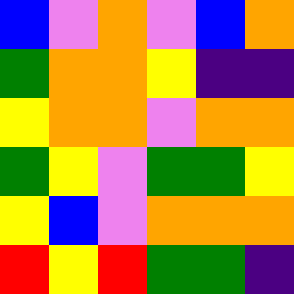[["blue", "violet", "orange", "violet", "blue", "orange"], ["green", "orange", "orange", "yellow", "indigo", "indigo"], ["yellow", "orange", "orange", "violet", "orange", "orange"], ["green", "yellow", "violet", "green", "green", "yellow"], ["yellow", "blue", "violet", "orange", "orange", "orange"], ["red", "yellow", "red", "green", "green", "indigo"]]